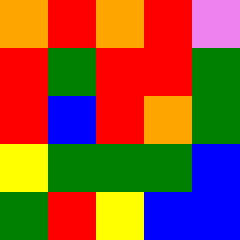[["orange", "red", "orange", "red", "violet"], ["red", "green", "red", "red", "green"], ["red", "blue", "red", "orange", "green"], ["yellow", "green", "green", "green", "blue"], ["green", "red", "yellow", "blue", "blue"]]